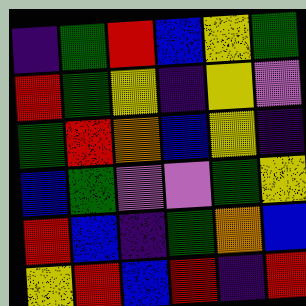[["indigo", "green", "red", "blue", "yellow", "green"], ["red", "green", "yellow", "indigo", "yellow", "violet"], ["green", "red", "orange", "blue", "yellow", "indigo"], ["blue", "green", "violet", "violet", "green", "yellow"], ["red", "blue", "indigo", "green", "orange", "blue"], ["yellow", "red", "blue", "red", "indigo", "red"]]